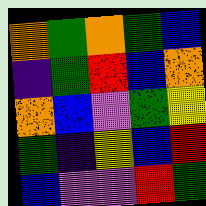[["orange", "green", "orange", "green", "blue"], ["indigo", "green", "red", "blue", "orange"], ["orange", "blue", "violet", "green", "yellow"], ["green", "indigo", "yellow", "blue", "red"], ["blue", "violet", "violet", "red", "green"]]